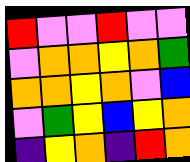[["red", "violet", "violet", "red", "violet", "violet"], ["violet", "orange", "orange", "yellow", "orange", "green"], ["orange", "orange", "yellow", "orange", "violet", "blue"], ["violet", "green", "yellow", "blue", "yellow", "orange"], ["indigo", "yellow", "orange", "indigo", "red", "orange"]]